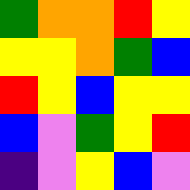[["green", "orange", "orange", "red", "yellow"], ["yellow", "yellow", "orange", "green", "blue"], ["red", "yellow", "blue", "yellow", "yellow"], ["blue", "violet", "green", "yellow", "red"], ["indigo", "violet", "yellow", "blue", "violet"]]